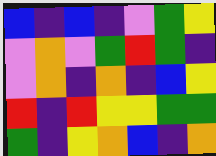[["blue", "indigo", "blue", "indigo", "violet", "green", "yellow"], ["violet", "orange", "violet", "green", "red", "green", "indigo"], ["violet", "orange", "indigo", "orange", "indigo", "blue", "yellow"], ["red", "indigo", "red", "yellow", "yellow", "green", "green"], ["green", "indigo", "yellow", "orange", "blue", "indigo", "orange"]]